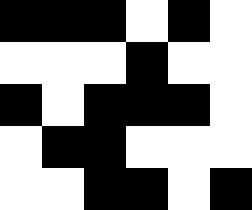[["black", "black", "black", "white", "black", "white"], ["white", "white", "white", "black", "white", "white"], ["black", "white", "black", "black", "black", "white"], ["white", "black", "black", "white", "white", "white"], ["white", "white", "black", "black", "white", "black"]]